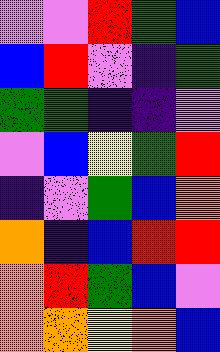[["violet", "violet", "red", "green", "blue"], ["blue", "red", "violet", "indigo", "green"], ["green", "green", "indigo", "indigo", "violet"], ["violet", "blue", "yellow", "green", "red"], ["indigo", "violet", "green", "blue", "orange"], ["orange", "indigo", "blue", "red", "red"], ["orange", "red", "green", "blue", "violet"], ["orange", "orange", "yellow", "orange", "blue"]]